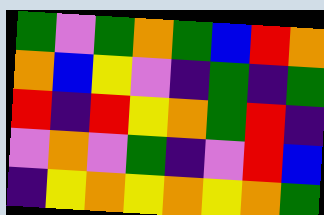[["green", "violet", "green", "orange", "green", "blue", "red", "orange"], ["orange", "blue", "yellow", "violet", "indigo", "green", "indigo", "green"], ["red", "indigo", "red", "yellow", "orange", "green", "red", "indigo"], ["violet", "orange", "violet", "green", "indigo", "violet", "red", "blue"], ["indigo", "yellow", "orange", "yellow", "orange", "yellow", "orange", "green"]]